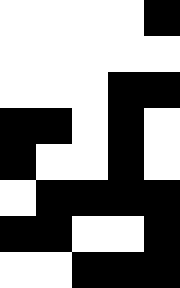[["white", "white", "white", "white", "black"], ["white", "white", "white", "white", "white"], ["white", "white", "white", "black", "black"], ["black", "black", "white", "black", "white"], ["black", "white", "white", "black", "white"], ["white", "black", "black", "black", "black"], ["black", "black", "white", "white", "black"], ["white", "white", "black", "black", "black"]]